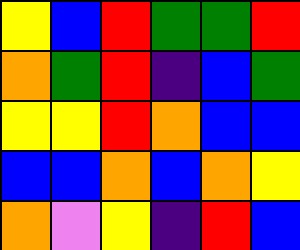[["yellow", "blue", "red", "green", "green", "red"], ["orange", "green", "red", "indigo", "blue", "green"], ["yellow", "yellow", "red", "orange", "blue", "blue"], ["blue", "blue", "orange", "blue", "orange", "yellow"], ["orange", "violet", "yellow", "indigo", "red", "blue"]]